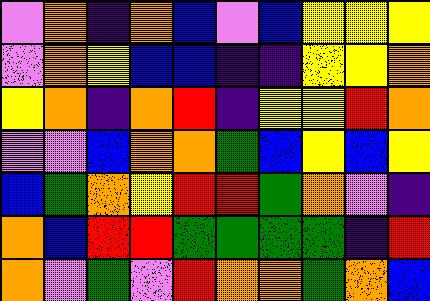[["violet", "orange", "indigo", "orange", "blue", "violet", "blue", "yellow", "yellow", "yellow"], ["violet", "orange", "yellow", "blue", "blue", "indigo", "indigo", "yellow", "yellow", "orange"], ["yellow", "orange", "indigo", "orange", "red", "indigo", "yellow", "yellow", "red", "orange"], ["violet", "violet", "blue", "orange", "orange", "green", "blue", "yellow", "blue", "yellow"], ["blue", "green", "orange", "yellow", "red", "red", "green", "orange", "violet", "indigo"], ["orange", "blue", "red", "red", "green", "green", "green", "green", "indigo", "red"], ["orange", "violet", "green", "violet", "red", "orange", "orange", "green", "orange", "blue"]]